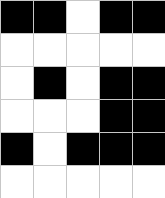[["black", "black", "white", "black", "black"], ["white", "white", "white", "white", "white"], ["white", "black", "white", "black", "black"], ["white", "white", "white", "black", "black"], ["black", "white", "black", "black", "black"], ["white", "white", "white", "white", "white"]]